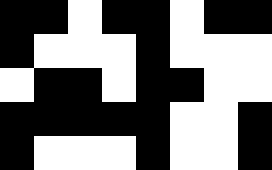[["black", "black", "white", "black", "black", "white", "black", "black"], ["black", "white", "white", "white", "black", "white", "white", "white"], ["white", "black", "black", "white", "black", "black", "white", "white"], ["black", "black", "black", "black", "black", "white", "white", "black"], ["black", "white", "white", "white", "black", "white", "white", "black"]]